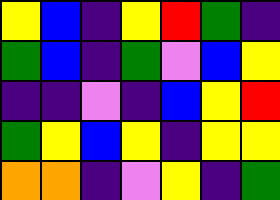[["yellow", "blue", "indigo", "yellow", "red", "green", "indigo"], ["green", "blue", "indigo", "green", "violet", "blue", "yellow"], ["indigo", "indigo", "violet", "indigo", "blue", "yellow", "red"], ["green", "yellow", "blue", "yellow", "indigo", "yellow", "yellow"], ["orange", "orange", "indigo", "violet", "yellow", "indigo", "green"]]